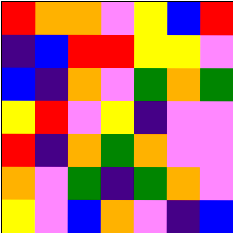[["red", "orange", "orange", "violet", "yellow", "blue", "red"], ["indigo", "blue", "red", "red", "yellow", "yellow", "violet"], ["blue", "indigo", "orange", "violet", "green", "orange", "green"], ["yellow", "red", "violet", "yellow", "indigo", "violet", "violet"], ["red", "indigo", "orange", "green", "orange", "violet", "violet"], ["orange", "violet", "green", "indigo", "green", "orange", "violet"], ["yellow", "violet", "blue", "orange", "violet", "indigo", "blue"]]